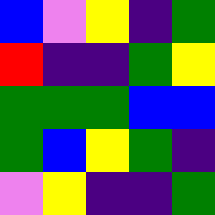[["blue", "violet", "yellow", "indigo", "green"], ["red", "indigo", "indigo", "green", "yellow"], ["green", "green", "green", "blue", "blue"], ["green", "blue", "yellow", "green", "indigo"], ["violet", "yellow", "indigo", "indigo", "green"]]